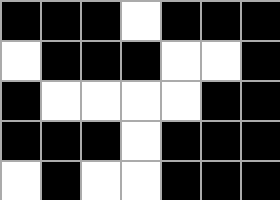[["black", "black", "black", "white", "black", "black", "black"], ["white", "black", "black", "black", "white", "white", "black"], ["black", "white", "white", "white", "white", "black", "black"], ["black", "black", "black", "white", "black", "black", "black"], ["white", "black", "white", "white", "black", "black", "black"]]